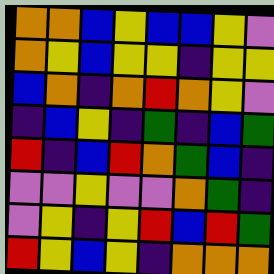[["orange", "orange", "blue", "yellow", "blue", "blue", "yellow", "violet"], ["orange", "yellow", "blue", "yellow", "yellow", "indigo", "yellow", "yellow"], ["blue", "orange", "indigo", "orange", "red", "orange", "yellow", "violet"], ["indigo", "blue", "yellow", "indigo", "green", "indigo", "blue", "green"], ["red", "indigo", "blue", "red", "orange", "green", "blue", "indigo"], ["violet", "violet", "yellow", "violet", "violet", "orange", "green", "indigo"], ["violet", "yellow", "indigo", "yellow", "red", "blue", "red", "green"], ["red", "yellow", "blue", "yellow", "indigo", "orange", "orange", "orange"]]